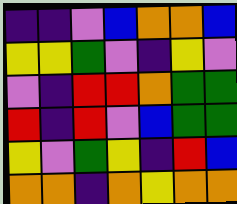[["indigo", "indigo", "violet", "blue", "orange", "orange", "blue"], ["yellow", "yellow", "green", "violet", "indigo", "yellow", "violet"], ["violet", "indigo", "red", "red", "orange", "green", "green"], ["red", "indigo", "red", "violet", "blue", "green", "green"], ["yellow", "violet", "green", "yellow", "indigo", "red", "blue"], ["orange", "orange", "indigo", "orange", "yellow", "orange", "orange"]]